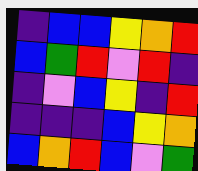[["indigo", "blue", "blue", "yellow", "orange", "red"], ["blue", "green", "red", "violet", "red", "indigo"], ["indigo", "violet", "blue", "yellow", "indigo", "red"], ["indigo", "indigo", "indigo", "blue", "yellow", "orange"], ["blue", "orange", "red", "blue", "violet", "green"]]